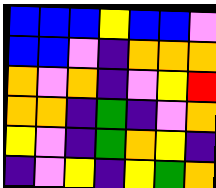[["blue", "blue", "blue", "yellow", "blue", "blue", "violet"], ["blue", "blue", "violet", "indigo", "orange", "orange", "orange"], ["orange", "violet", "orange", "indigo", "violet", "yellow", "red"], ["orange", "orange", "indigo", "green", "indigo", "violet", "orange"], ["yellow", "violet", "indigo", "green", "orange", "yellow", "indigo"], ["indigo", "violet", "yellow", "indigo", "yellow", "green", "orange"]]